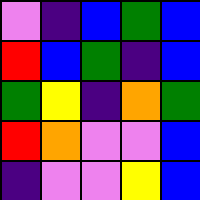[["violet", "indigo", "blue", "green", "blue"], ["red", "blue", "green", "indigo", "blue"], ["green", "yellow", "indigo", "orange", "green"], ["red", "orange", "violet", "violet", "blue"], ["indigo", "violet", "violet", "yellow", "blue"]]